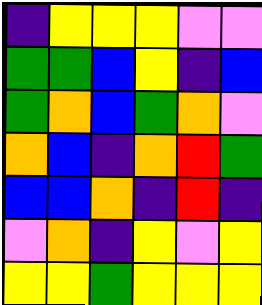[["indigo", "yellow", "yellow", "yellow", "violet", "violet"], ["green", "green", "blue", "yellow", "indigo", "blue"], ["green", "orange", "blue", "green", "orange", "violet"], ["orange", "blue", "indigo", "orange", "red", "green"], ["blue", "blue", "orange", "indigo", "red", "indigo"], ["violet", "orange", "indigo", "yellow", "violet", "yellow"], ["yellow", "yellow", "green", "yellow", "yellow", "yellow"]]